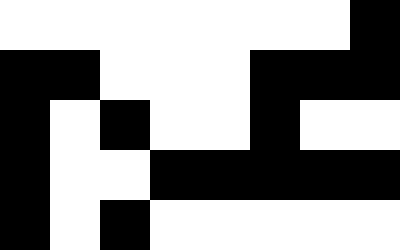[["white", "white", "white", "white", "white", "white", "white", "black"], ["black", "black", "white", "white", "white", "black", "black", "black"], ["black", "white", "black", "white", "white", "black", "white", "white"], ["black", "white", "white", "black", "black", "black", "black", "black"], ["black", "white", "black", "white", "white", "white", "white", "white"]]